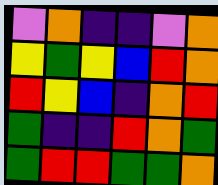[["violet", "orange", "indigo", "indigo", "violet", "orange"], ["yellow", "green", "yellow", "blue", "red", "orange"], ["red", "yellow", "blue", "indigo", "orange", "red"], ["green", "indigo", "indigo", "red", "orange", "green"], ["green", "red", "red", "green", "green", "orange"]]